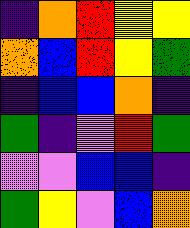[["indigo", "orange", "red", "yellow", "yellow"], ["orange", "blue", "red", "yellow", "green"], ["indigo", "blue", "blue", "orange", "indigo"], ["green", "indigo", "violet", "red", "green"], ["violet", "violet", "blue", "blue", "indigo"], ["green", "yellow", "violet", "blue", "orange"]]